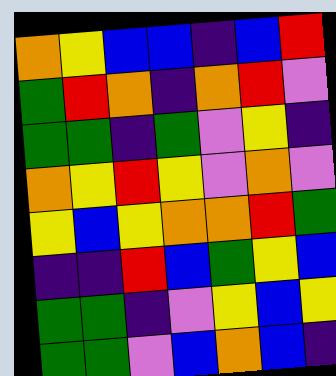[["orange", "yellow", "blue", "blue", "indigo", "blue", "red"], ["green", "red", "orange", "indigo", "orange", "red", "violet"], ["green", "green", "indigo", "green", "violet", "yellow", "indigo"], ["orange", "yellow", "red", "yellow", "violet", "orange", "violet"], ["yellow", "blue", "yellow", "orange", "orange", "red", "green"], ["indigo", "indigo", "red", "blue", "green", "yellow", "blue"], ["green", "green", "indigo", "violet", "yellow", "blue", "yellow"], ["green", "green", "violet", "blue", "orange", "blue", "indigo"]]